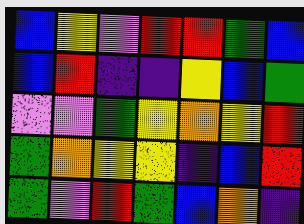[["blue", "yellow", "violet", "red", "red", "green", "blue"], ["blue", "red", "indigo", "indigo", "yellow", "blue", "green"], ["violet", "violet", "green", "yellow", "orange", "yellow", "red"], ["green", "orange", "yellow", "yellow", "indigo", "blue", "red"], ["green", "violet", "red", "green", "blue", "orange", "indigo"]]